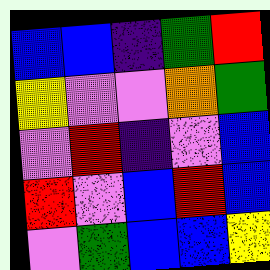[["blue", "blue", "indigo", "green", "red"], ["yellow", "violet", "violet", "orange", "green"], ["violet", "red", "indigo", "violet", "blue"], ["red", "violet", "blue", "red", "blue"], ["violet", "green", "blue", "blue", "yellow"]]